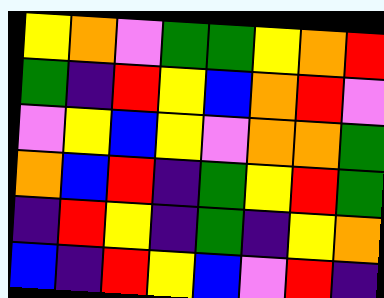[["yellow", "orange", "violet", "green", "green", "yellow", "orange", "red"], ["green", "indigo", "red", "yellow", "blue", "orange", "red", "violet"], ["violet", "yellow", "blue", "yellow", "violet", "orange", "orange", "green"], ["orange", "blue", "red", "indigo", "green", "yellow", "red", "green"], ["indigo", "red", "yellow", "indigo", "green", "indigo", "yellow", "orange"], ["blue", "indigo", "red", "yellow", "blue", "violet", "red", "indigo"]]